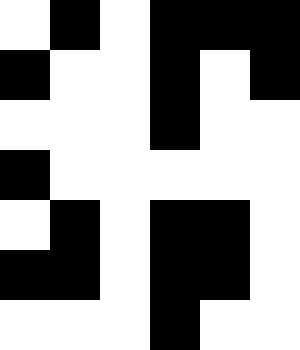[["white", "black", "white", "black", "black", "black"], ["black", "white", "white", "black", "white", "black"], ["white", "white", "white", "black", "white", "white"], ["black", "white", "white", "white", "white", "white"], ["white", "black", "white", "black", "black", "white"], ["black", "black", "white", "black", "black", "white"], ["white", "white", "white", "black", "white", "white"]]